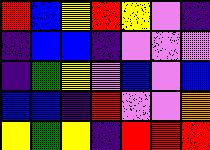[["red", "blue", "yellow", "red", "yellow", "violet", "indigo"], ["indigo", "blue", "blue", "indigo", "violet", "violet", "violet"], ["indigo", "green", "yellow", "violet", "blue", "violet", "blue"], ["blue", "blue", "indigo", "red", "violet", "violet", "orange"], ["yellow", "green", "yellow", "indigo", "red", "red", "red"]]